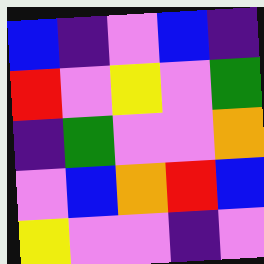[["blue", "indigo", "violet", "blue", "indigo"], ["red", "violet", "yellow", "violet", "green"], ["indigo", "green", "violet", "violet", "orange"], ["violet", "blue", "orange", "red", "blue"], ["yellow", "violet", "violet", "indigo", "violet"]]